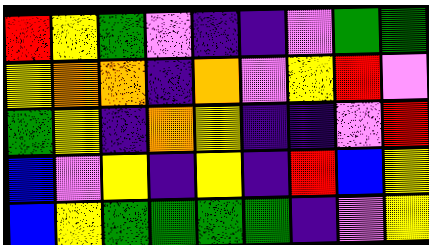[["red", "yellow", "green", "violet", "indigo", "indigo", "violet", "green", "green"], ["yellow", "orange", "orange", "indigo", "orange", "violet", "yellow", "red", "violet"], ["green", "yellow", "indigo", "orange", "yellow", "indigo", "indigo", "violet", "red"], ["blue", "violet", "yellow", "indigo", "yellow", "indigo", "red", "blue", "yellow"], ["blue", "yellow", "green", "green", "green", "green", "indigo", "violet", "yellow"]]